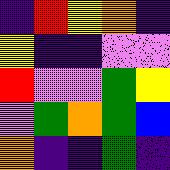[["indigo", "red", "yellow", "orange", "indigo"], ["yellow", "indigo", "indigo", "violet", "violet"], ["red", "violet", "violet", "green", "yellow"], ["violet", "green", "orange", "green", "blue"], ["orange", "indigo", "indigo", "green", "indigo"]]